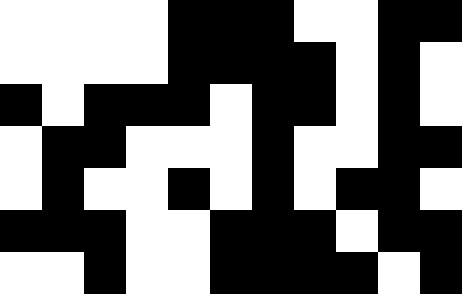[["white", "white", "white", "white", "black", "black", "black", "white", "white", "black", "black"], ["white", "white", "white", "white", "black", "black", "black", "black", "white", "black", "white"], ["black", "white", "black", "black", "black", "white", "black", "black", "white", "black", "white"], ["white", "black", "black", "white", "white", "white", "black", "white", "white", "black", "black"], ["white", "black", "white", "white", "black", "white", "black", "white", "black", "black", "white"], ["black", "black", "black", "white", "white", "black", "black", "black", "white", "black", "black"], ["white", "white", "black", "white", "white", "black", "black", "black", "black", "white", "black"]]